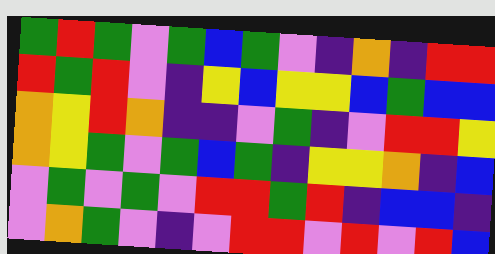[["green", "red", "green", "violet", "green", "blue", "green", "violet", "indigo", "orange", "indigo", "red", "red"], ["red", "green", "red", "violet", "indigo", "yellow", "blue", "yellow", "yellow", "blue", "green", "blue", "blue"], ["orange", "yellow", "red", "orange", "indigo", "indigo", "violet", "green", "indigo", "violet", "red", "red", "yellow"], ["orange", "yellow", "green", "violet", "green", "blue", "green", "indigo", "yellow", "yellow", "orange", "indigo", "blue"], ["violet", "green", "violet", "green", "violet", "red", "red", "green", "red", "indigo", "blue", "blue", "indigo"], ["violet", "orange", "green", "violet", "indigo", "violet", "red", "red", "violet", "red", "violet", "red", "blue"]]